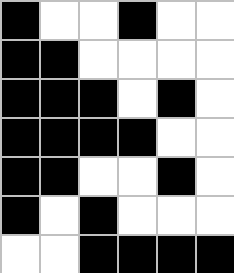[["black", "white", "white", "black", "white", "white"], ["black", "black", "white", "white", "white", "white"], ["black", "black", "black", "white", "black", "white"], ["black", "black", "black", "black", "white", "white"], ["black", "black", "white", "white", "black", "white"], ["black", "white", "black", "white", "white", "white"], ["white", "white", "black", "black", "black", "black"]]